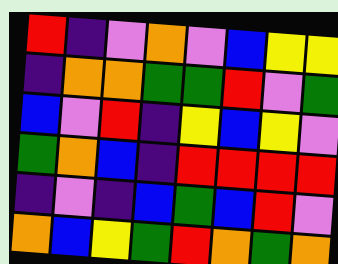[["red", "indigo", "violet", "orange", "violet", "blue", "yellow", "yellow"], ["indigo", "orange", "orange", "green", "green", "red", "violet", "green"], ["blue", "violet", "red", "indigo", "yellow", "blue", "yellow", "violet"], ["green", "orange", "blue", "indigo", "red", "red", "red", "red"], ["indigo", "violet", "indigo", "blue", "green", "blue", "red", "violet"], ["orange", "blue", "yellow", "green", "red", "orange", "green", "orange"]]